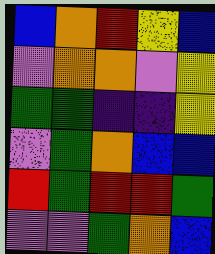[["blue", "orange", "red", "yellow", "blue"], ["violet", "orange", "orange", "violet", "yellow"], ["green", "green", "indigo", "indigo", "yellow"], ["violet", "green", "orange", "blue", "blue"], ["red", "green", "red", "red", "green"], ["violet", "violet", "green", "orange", "blue"]]